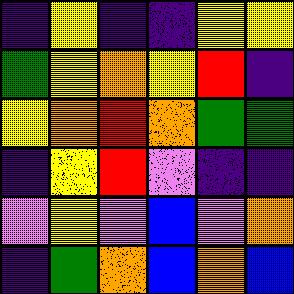[["indigo", "yellow", "indigo", "indigo", "yellow", "yellow"], ["green", "yellow", "orange", "yellow", "red", "indigo"], ["yellow", "orange", "red", "orange", "green", "green"], ["indigo", "yellow", "red", "violet", "indigo", "indigo"], ["violet", "yellow", "violet", "blue", "violet", "orange"], ["indigo", "green", "orange", "blue", "orange", "blue"]]